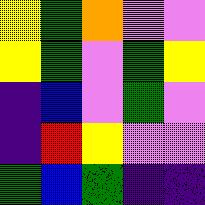[["yellow", "green", "orange", "violet", "violet"], ["yellow", "green", "violet", "green", "yellow"], ["indigo", "blue", "violet", "green", "violet"], ["indigo", "red", "yellow", "violet", "violet"], ["green", "blue", "green", "indigo", "indigo"]]